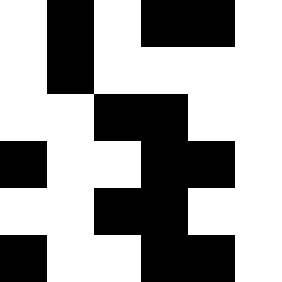[["white", "black", "white", "black", "black", "white"], ["white", "black", "white", "white", "white", "white"], ["white", "white", "black", "black", "white", "white"], ["black", "white", "white", "black", "black", "white"], ["white", "white", "black", "black", "white", "white"], ["black", "white", "white", "black", "black", "white"]]